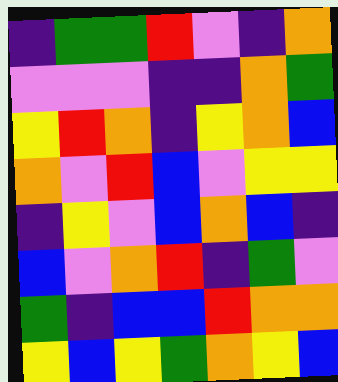[["indigo", "green", "green", "red", "violet", "indigo", "orange"], ["violet", "violet", "violet", "indigo", "indigo", "orange", "green"], ["yellow", "red", "orange", "indigo", "yellow", "orange", "blue"], ["orange", "violet", "red", "blue", "violet", "yellow", "yellow"], ["indigo", "yellow", "violet", "blue", "orange", "blue", "indigo"], ["blue", "violet", "orange", "red", "indigo", "green", "violet"], ["green", "indigo", "blue", "blue", "red", "orange", "orange"], ["yellow", "blue", "yellow", "green", "orange", "yellow", "blue"]]